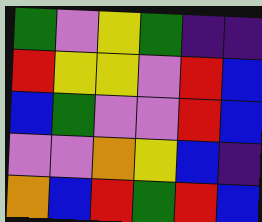[["green", "violet", "yellow", "green", "indigo", "indigo"], ["red", "yellow", "yellow", "violet", "red", "blue"], ["blue", "green", "violet", "violet", "red", "blue"], ["violet", "violet", "orange", "yellow", "blue", "indigo"], ["orange", "blue", "red", "green", "red", "blue"]]